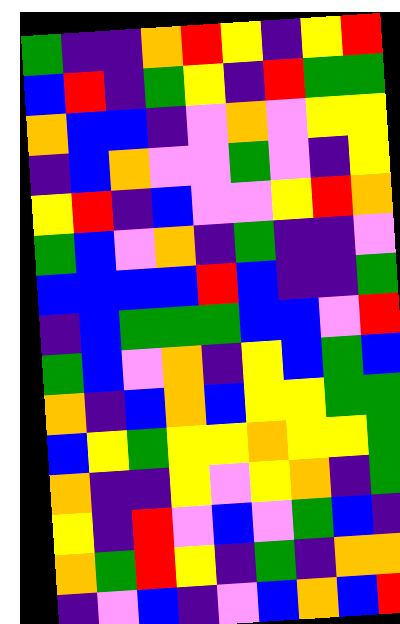[["green", "indigo", "indigo", "orange", "red", "yellow", "indigo", "yellow", "red"], ["blue", "red", "indigo", "green", "yellow", "indigo", "red", "green", "green"], ["orange", "blue", "blue", "indigo", "violet", "orange", "violet", "yellow", "yellow"], ["indigo", "blue", "orange", "violet", "violet", "green", "violet", "indigo", "yellow"], ["yellow", "red", "indigo", "blue", "violet", "violet", "yellow", "red", "orange"], ["green", "blue", "violet", "orange", "indigo", "green", "indigo", "indigo", "violet"], ["blue", "blue", "blue", "blue", "red", "blue", "indigo", "indigo", "green"], ["indigo", "blue", "green", "green", "green", "blue", "blue", "violet", "red"], ["green", "blue", "violet", "orange", "indigo", "yellow", "blue", "green", "blue"], ["orange", "indigo", "blue", "orange", "blue", "yellow", "yellow", "green", "green"], ["blue", "yellow", "green", "yellow", "yellow", "orange", "yellow", "yellow", "green"], ["orange", "indigo", "indigo", "yellow", "violet", "yellow", "orange", "indigo", "green"], ["yellow", "indigo", "red", "violet", "blue", "violet", "green", "blue", "indigo"], ["orange", "green", "red", "yellow", "indigo", "green", "indigo", "orange", "orange"], ["indigo", "violet", "blue", "indigo", "violet", "blue", "orange", "blue", "red"]]